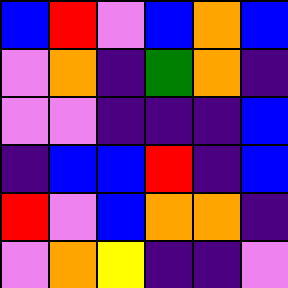[["blue", "red", "violet", "blue", "orange", "blue"], ["violet", "orange", "indigo", "green", "orange", "indigo"], ["violet", "violet", "indigo", "indigo", "indigo", "blue"], ["indigo", "blue", "blue", "red", "indigo", "blue"], ["red", "violet", "blue", "orange", "orange", "indigo"], ["violet", "orange", "yellow", "indigo", "indigo", "violet"]]